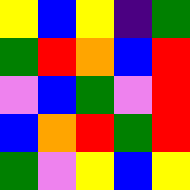[["yellow", "blue", "yellow", "indigo", "green"], ["green", "red", "orange", "blue", "red"], ["violet", "blue", "green", "violet", "red"], ["blue", "orange", "red", "green", "red"], ["green", "violet", "yellow", "blue", "yellow"]]